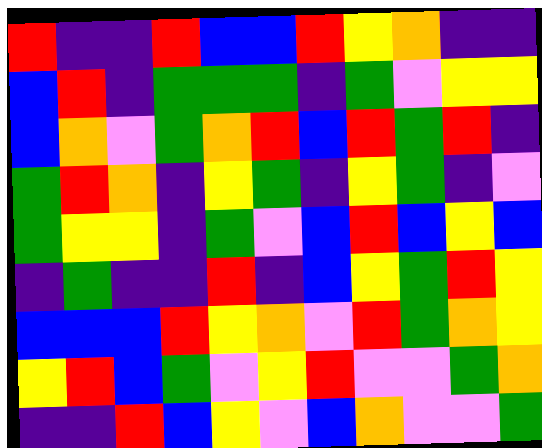[["red", "indigo", "indigo", "red", "blue", "blue", "red", "yellow", "orange", "indigo", "indigo"], ["blue", "red", "indigo", "green", "green", "green", "indigo", "green", "violet", "yellow", "yellow"], ["blue", "orange", "violet", "green", "orange", "red", "blue", "red", "green", "red", "indigo"], ["green", "red", "orange", "indigo", "yellow", "green", "indigo", "yellow", "green", "indigo", "violet"], ["green", "yellow", "yellow", "indigo", "green", "violet", "blue", "red", "blue", "yellow", "blue"], ["indigo", "green", "indigo", "indigo", "red", "indigo", "blue", "yellow", "green", "red", "yellow"], ["blue", "blue", "blue", "red", "yellow", "orange", "violet", "red", "green", "orange", "yellow"], ["yellow", "red", "blue", "green", "violet", "yellow", "red", "violet", "violet", "green", "orange"], ["indigo", "indigo", "red", "blue", "yellow", "violet", "blue", "orange", "violet", "violet", "green"]]